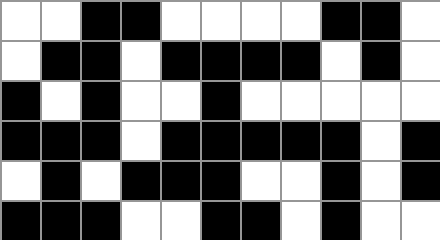[["white", "white", "black", "black", "white", "white", "white", "white", "black", "black", "white"], ["white", "black", "black", "white", "black", "black", "black", "black", "white", "black", "white"], ["black", "white", "black", "white", "white", "black", "white", "white", "white", "white", "white"], ["black", "black", "black", "white", "black", "black", "black", "black", "black", "white", "black"], ["white", "black", "white", "black", "black", "black", "white", "white", "black", "white", "black"], ["black", "black", "black", "white", "white", "black", "black", "white", "black", "white", "white"]]